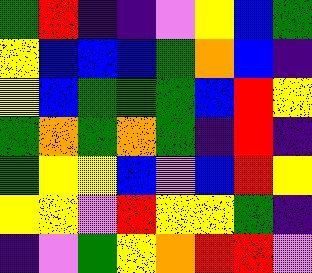[["green", "red", "indigo", "indigo", "violet", "yellow", "blue", "green"], ["yellow", "blue", "blue", "blue", "green", "orange", "blue", "indigo"], ["yellow", "blue", "green", "green", "green", "blue", "red", "yellow"], ["green", "orange", "green", "orange", "green", "indigo", "red", "indigo"], ["green", "yellow", "yellow", "blue", "violet", "blue", "red", "yellow"], ["yellow", "yellow", "violet", "red", "yellow", "yellow", "green", "indigo"], ["indigo", "violet", "green", "yellow", "orange", "red", "red", "violet"]]